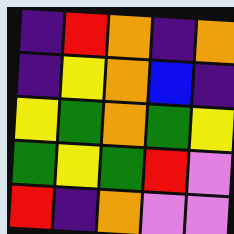[["indigo", "red", "orange", "indigo", "orange"], ["indigo", "yellow", "orange", "blue", "indigo"], ["yellow", "green", "orange", "green", "yellow"], ["green", "yellow", "green", "red", "violet"], ["red", "indigo", "orange", "violet", "violet"]]